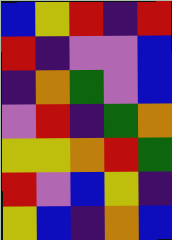[["blue", "yellow", "red", "indigo", "red"], ["red", "indigo", "violet", "violet", "blue"], ["indigo", "orange", "green", "violet", "blue"], ["violet", "red", "indigo", "green", "orange"], ["yellow", "yellow", "orange", "red", "green"], ["red", "violet", "blue", "yellow", "indigo"], ["yellow", "blue", "indigo", "orange", "blue"]]